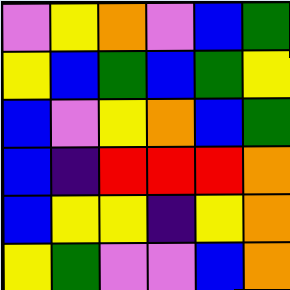[["violet", "yellow", "orange", "violet", "blue", "green"], ["yellow", "blue", "green", "blue", "green", "yellow"], ["blue", "violet", "yellow", "orange", "blue", "green"], ["blue", "indigo", "red", "red", "red", "orange"], ["blue", "yellow", "yellow", "indigo", "yellow", "orange"], ["yellow", "green", "violet", "violet", "blue", "orange"]]